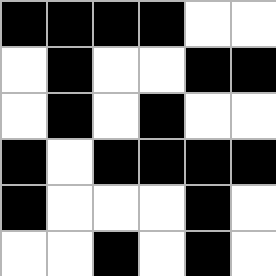[["black", "black", "black", "black", "white", "white"], ["white", "black", "white", "white", "black", "black"], ["white", "black", "white", "black", "white", "white"], ["black", "white", "black", "black", "black", "black"], ["black", "white", "white", "white", "black", "white"], ["white", "white", "black", "white", "black", "white"]]